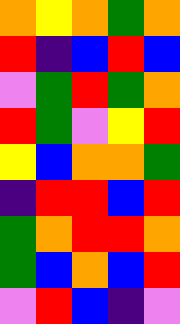[["orange", "yellow", "orange", "green", "orange"], ["red", "indigo", "blue", "red", "blue"], ["violet", "green", "red", "green", "orange"], ["red", "green", "violet", "yellow", "red"], ["yellow", "blue", "orange", "orange", "green"], ["indigo", "red", "red", "blue", "red"], ["green", "orange", "red", "red", "orange"], ["green", "blue", "orange", "blue", "red"], ["violet", "red", "blue", "indigo", "violet"]]